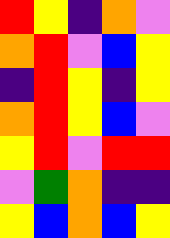[["red", "yellow", "indigo", "orange", "violet"], ["orange", "red", "violet", "blue", "yellow"], ["indigo", "red", "yellow", "indigo", "yellow"], ["orange", "red", "yellow", "blue", "violet"], ["yellow", "red", "violet", "red", "red"], ["violet", "green", "orange", "indigo", "indigo"], ["yellow", "blue", "orange", "blue", "yellow"]]